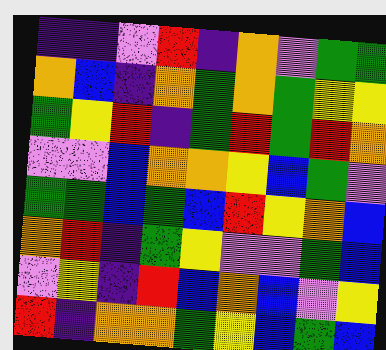[["indigo", "indigo", "violet", "red", "indigo", "orange", "violet", "green", "green"], ["orange", "blue", "indigo", "orange", "green", "orange", "green", "yellow", "yellow"], ["green", "yellow", "red", "indigo", "green", "red", "green", "red", "orange"], ["violet", "violet", "blue", "orange", "orange", "yellow", "blue", "green", "violet"], ["green", "green", "blue", "green", "blue", "red", "yellow", "orange", "blue"], ["orange", "red", "indigo", "green", "yellow", "violet", "violet", "green", "blue"], ["violet", "yellow", "indigo", "red", "blue", "orange", "blue", "violet", "yellow"], ["red", "indigo", "orange", "orange", "green", "yellow", "blue", "green", "blue"]]